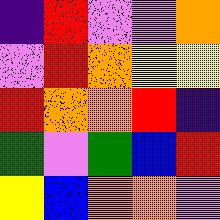[["indigo", "red", "violet", "violet", "orange"], ["violet", "red", "orange", "yellow", "yellow"], ["red", "orange", "orange", "red", "indigo"], ["green", "violet", "green", "blue", "red"], ["yellow", "blue", "orange", "orange", "violet"]]